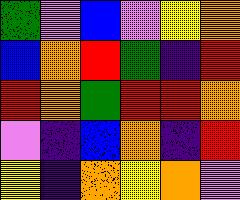[["green", "violet", "blue", "violet", "yellow", "orange"], ["blue", "orange", "red", "green", "indigo", "red"], ["red", "orange", "green", "red", "red", "orange"], ["violet", "indigo", "blue", "orange", "indigo", "red"], ["yellow", "indigo", "orange", "yellow", "orange", "violet"]]